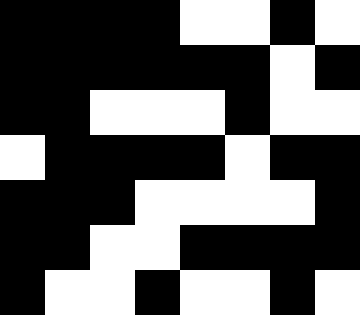[["black", "black", "black", "black", "white", "white", "black", "white"], ["black", "black", "black", "black", "black", "black", "white", "black"], ["black", "black", "white", "white", "white", "black", "white", "white"], ["white", "black", "black", "black", "black", "white", "black", "black"], ["black", "black", "black", "white", "white", "white", "white", "black"], ["black", "black", "white", "white", "black", "black", "black", "black"], ["black", "white", "white", "black", "white", "white", "black", "white"]]